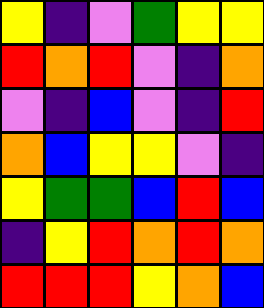[["yellow", "indigo", "violet", "green", "yellow", "yellow"], ["red", "orange", "red", "violet", "indigo", "orange"], ["violet", "indigo", "blue", "violet", "indigo", "red"], ["orange", "blue", "yellow", "yellow", "violet", "indigo"], ["yellow", "green", "green", "blue", "red", "blue"], ["indigo", "yellow", "red", "orange", "red", "orange"], ["red", "red", "red", "yellow", "orange", "blue"]]